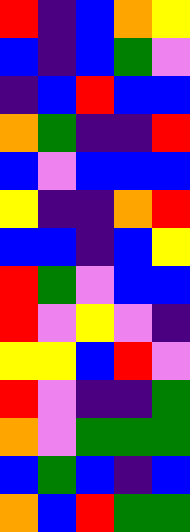[["red", "indigo", "blue", "orange", "yellow"], ["blue", "indigo", "blue", "green", "violet"], ["indigo", "blue", "red", "blue", "blue"], ["orange", "green", "indigo", "indigo", "red"], ["blue", "violet", "blue", "blue", "blue"], ["yellow", "indigo", "indigo", "orange", "red"], ["blue", "blue", "indigo", "blue", "yellow"], ["red", "green", "violet", "blue", "blue"], ["red", "violet", "yellow", "violet", "indigo"], ["yellow", "yellow", "blue", "red", "violet"], ["red", "violet", "indigo", "indigo", "green"], ["orange", "violet", "green", "green", "green"], ["blue", "green", "blue", "indigo", "blue"], ["orange", "blue", "red", "green", "green"]]